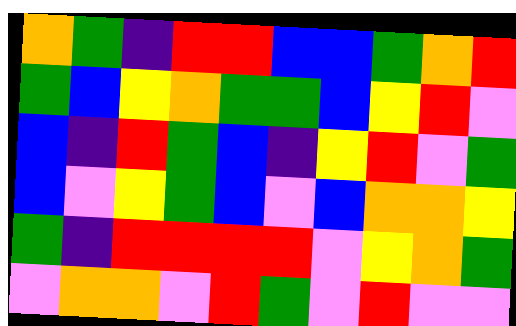[["orange", "green", "indigo", "red", "red", "blue", "blue", "green", "orange", "red"], ["green", "blue", "yellow", "orange", "green", "green", "blue", "yellow", "red", "violet"], ["blue", "indigo", "red", "green", "blue", "indigo", "yellow", "red", "violet", "green"], ["blue", "violet", "yellow", "green", "blue", "violet", "blue", "orange", "orange", "yellow"], ["green", "indigo", "red", "red", "red", "red", "violet", "yellow", "orange", "green"], ["violet", "orange", "orange", "violet", "red", "green", "violet", "red", "violet", "violet"]]